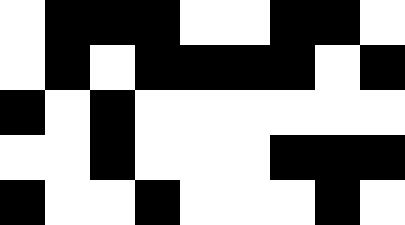[["white", "black", "black", "black", "white", "white", "black", "black", "white"], ["white", "black", "white", "black", "black", "black", "black", "white", "black"], ["black", "white", "black", "white", "white", "white", "white", "white", "white"], ["white", "white", "black", "white", "white", "white", "black", "black", "black"], ["black", "white", "white", "black", "white", "white", "white", "black", "white"]]